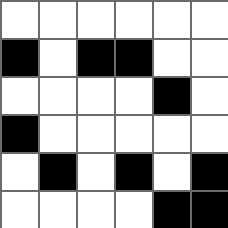[["white", "white", "white", "white", "white", "white"], ["black", "white", "black", "black", "white", "white"], ["white", "white", "white", "white", "black", "white"], ["black", "white", "white", "white", "white", "white"], ["white", "black", "white", "black", "white", "black"], ["white", "white", "white", "white", "black", "black"]]